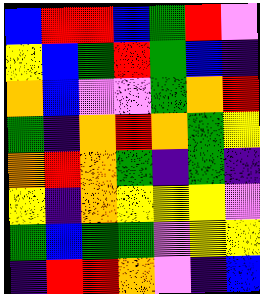[["blue", "red", "red", "blue", "green", "red", "violet"], ["yellow", "blue", "green", "red", "green", "blue", "indigo"], ["orange", "blue", "violet", "violet", "green", "orange", "red"], ["green", "indigo", "orange", "red", "orange", "green", "yellow"], ["orange", "red", "orange", "green", "indigo", "green", "indigo"], ["yellow", "indigo", "orange", "yellow", "yellow", "yellow", "violet"], ["green", "blue", "green", "green", "violet", "yellow", "yellow"], ["indigo", "red", "red", "orange", "violet", "indigo", "blue"]]